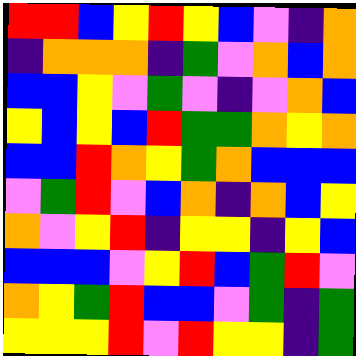[["red", "red", "blue", "yellow", "red", "yellow", "blue", "violet", "indigo", "orange"], ["indigo", "orange", "orange", "orange", "indigo", "green", "violet", "orange", "blue", "orange"], ["blue", "blue", "yellow", "violet", "green", "violet", "indigo", "violet", "orange", "blue"], ["yellow", "blue", "yellow", "blue", "red", "green", "green", "orange", "yellow", "orange"], ["blue", "blue", "red", "orange", "yellow", "green", "orange", "blue", "blue", "blue"], ["violet", "green", "red", "violet", "blue", "orange", "indigo", "orange", "blue", "yellow"], ["orange", "violet", "yellow", "red", "indigo", "yellow", "yellow", "indigo", "yellow", "blue"], ["blue", "blue", "blue", "violet", "yellow", "red", "blue", "green", "red", "violet"], ["orange", "yellow", "green", "red", "blue", "blue", "violet", "green", "indigo", "green"], ["yellow", "yellow", "yellow", "red", "violet", "red", "yellow", "yellow", "indigo", "green"]]